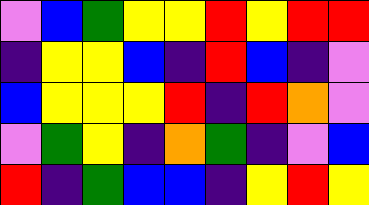[["violet", "blue", "green", "yellow", "yellow", "red", "yellow", "red", "red"], ["indigo", "yellow", "yellow", "blue", "indigo", "red", "blue", "indigo", "violet"], ["blue", "yellow", "yellow", "yellow", "red", "indigo", "red", "orange", "violet"], ["violet", "green", "yellow", "indigo", "orange", "green", "indigo", "violet", "blue"], ["red", "indigo", "green", "blue", "blue", "indigo", "yellow", "red", "yellow"]]